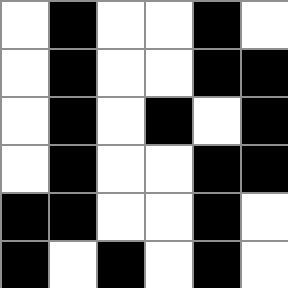[["white", "black", "white", "white", "black", "white"], ["white", "black", "white", "white", "black", "black"], ["white", "black", "white", "black", "white", "black"], ["white", "black", "white", "white", "black", "black"], ["black", "black", "white", "white", "black", "white"], ["black", "white", "black", "white", "black", "white"]]